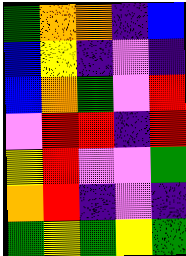[["green", "orange", "orange", "indigo", "blue"], ["blue", "yellow", "indigo", "violet", "indigo"], ["blue", "orange", "green", "violet", "red"], ["violet", "red", "red", "indigo", "red"], ["yellow", "red", "violet", "violet", "green"], ["orange", "red", "indigo", "violet", "indigo"], ["green", "yellow", "green", "yellow", "green"]]